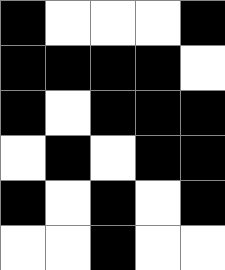[["black", "white", "white", "white", "black"], ["black", "black", "black", "black", "white"], ["black", "white", "black", "black", "black"], ["white", "black", "white", "black", "black"], ["black", "white", "black", "white", "black"], ["white", "white", "black", "white", "white"]]